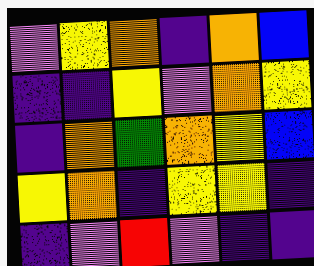[["violet", "yellow", "orange", "indigo", "orange", "blue"], ["indigo", "indigo", "yellow", "violet", "orange", "yellow"], ["indigo", "orange", "green", "orange", "yellow", "blue"], ["yellow", "orange", "indigo", "yellow", "yellow", "indigo"], ["indigo", "violet", "red", "violet", "indigo", "indigo"]]